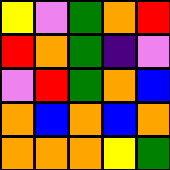[["yellow", "violet", "green", "orange", "red"], ["red", "orange", "green", "indigo", "violet"], ["violet", "red", "green", "orange", "blue"], ["orange", "blue", "orange", "blue", "orange"], ["orange", "orange", "orange", "yellow", "green"]]